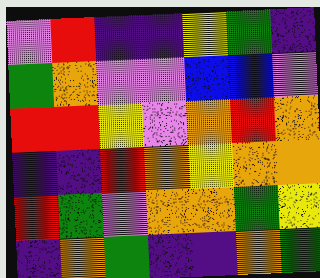[["violet", "red", "indigo", "indigo", "yellow", "green", "indigo"], ["green", "orange", "violet", "violet", "blue", "blue", "violet"], ["red", "red", "yellow", "violet", "orange", "red", "orange"], ["indigo", "indigo", "red", "orange", "yellow", "orange", "orange"], ["red", "green", "violet", "orange", "orange", "green", "yellow"], ["indigo", "orange", "green", "indigo", "indigo", "orange", "green"]]